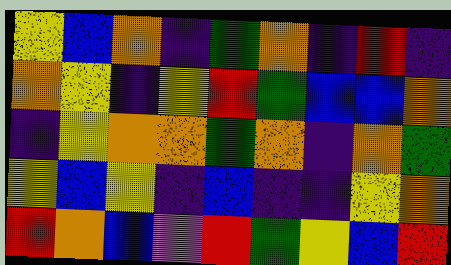[["yellow", "blue", "orange", "indigo", "green", "orange", "indigo", "red", "indigo"], ["orange", "yellow", "indigo", "yellow", "red", "green", "blue", "blue", "orange"], ["indigo", "yellow", "orange", "orange", "green", "orange", "indigo", "orange", "green"], ["yellow", "blue", "yellow", "indigo", "blue", "indigo", "indigo", "yellow", "orange"], ["red", "orange", "blue", "violet", "red", "green", "yellow", "blue", "red"]]